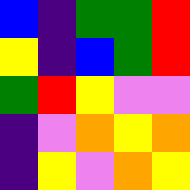[["blue", "indigo", "green", "green", "red"], ["yellow", "indigo", "blue", "green", "red"], ["green", "red", "yellow", "violet", "violet"], ["indigo", "violet", "orange", "yellow", "orange"], ["indigo", "yellow", "violet", "orange", "yellow"]]